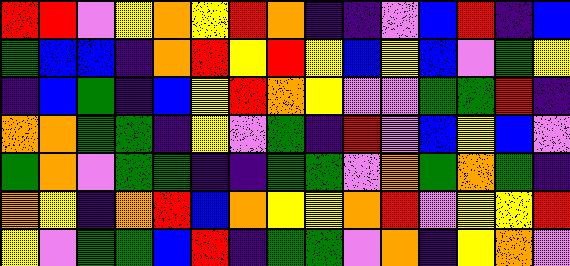[["red", "red", "violet", "yellow", "orange", "yellow", "red", "orange", "indigo", "indigo", "violet", "blue", "red", "indigo", "blue"], ["green", "blue", "blue", "indigo", "orange", "red", "yellow", "red", "yellow", "blue", "yellow", "blue", "violet", "green", "yellow"], ["indigo", "blue", "green", "indigo", "blue", "yellow", "red", "orange", "yellow", "violet", "violet", "green", "green", "red", "indigo"], ["orange", "orange", "green", "green", "indigo", "yellow", "violet", "green", "indigo", "red", "violet", "blue", "yellow", "blue", "violet"], ["green", "orange", "violet", "green", "green", "indigo", "indigo", "green", "green", "violet", "orange", "green", "orange", "green", "indigo"], ["orange", "yellow", "indigo", "orange", "red", "blue", "orange", "yellow", "yellow", "orange", "red", "violet", "yellow", "yellow", "red"], ["yellow", "violet", "green", "green", "blue", "red", "indigo", "green", "green", "violet", "orange", "indigo", "yellow", "orange", "violet"]]